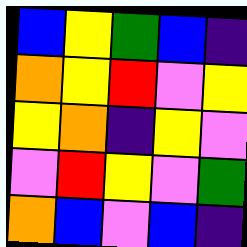[["blue", "yellow", "green", "blue", "indigo"], ["orange", "yellow", "red", "violet", "yellow"], ["yellow", "orange", "indigo", "yellow", "violet"], ["violet", "red", "yellow", "violet", "green"], ["orange", "blue", "violet", "blue", "indigo"]]